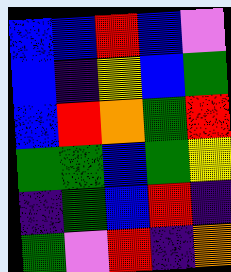[["blue", "blue", "red", "blue", "violet"], ["blue", "indigo", "yellow", "blue", "green"], ["blue", "red", "orange", "green", "red"], ["green", "green", "blue", "green", "yellow"], ["indigo", "green", "blue", "red", "indigo"], ["green", "violet", "red", "indigo", "orange"]]